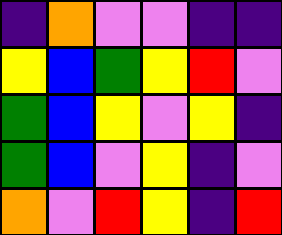[["indigo", "orange", "violet", "violet", "indigo", "indigo"], ["yellow", "blue", "green", "yellow", "red", "violet"], ["green", "blue", "yellow", "violet", "yellow", "indigo"], ["green", "blue", "violet", "yellow", "indigo", "violet"], ["orange", "violet", "red", "yellow", "indigo", "red"]]